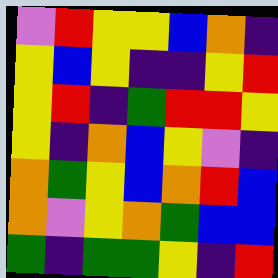[["violet", "red", "yellow", "yellow", "blue", "orange", "indigo"], ["yellow", "blue", "yellow", "indigo", "indigo", "yellow", "red"], ["yellow", "red", "indigo", "green", "red", "red", "yellow"], ["yellow", "indigo", "orange", "blue", "yellow", "violet", "indigo"], ["orange", "green", "yellow", "blue", "orange", "red", "blue"], ["orange", "violet", "yellow", "orange", "green", "blue", "blue"], ["green", "indigo", "green", "green", "yellow", "indigo", "red"]]